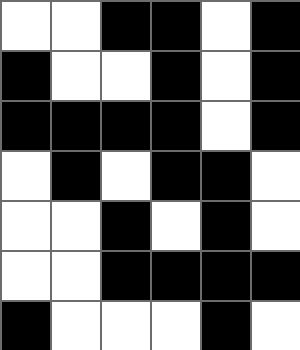[["white", "white", "black", "black", "white", "black"], ["black", "white", "white", "black", "white", "black"], ["black", "black", "black", "black", "white", "black"], ["white", "black", "white", "black", "black", "white"], ["white", "white", "black", "white", "black", "white"], ["white", "white", "black", "black", "black", "black"], ["black", "white", "white", "white", "black", "white"]]